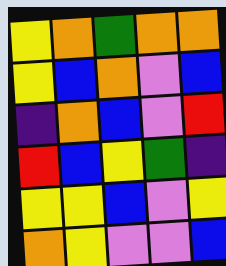[["yellow", "orange", "green", "orange", "orange"], ["yellow", "blue", "orange", "violet", "blue"], ["indigo", "orange", "blue", "violet", "red"], ["red", "blue", "yellow", "green", "indigo"], ["yellow", "yellow", "blue", "violet", "yellow"], ["orange", "yellow", "violet", "violet", "blue"]]